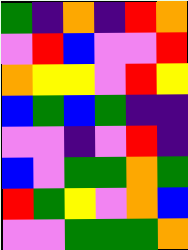[["green", "indigo", "orange", "indigo", "red", "orange"], ["violet", "red", "blue", "violet", "violet", "red"], ["orange", "yellow", "yellow", "violet", "red", "yellow"], ["blue", "green", "blue", "green", "indigo", "indigo"], ["violet", "violet", "indigo", "violet", "red", "indigo"], ["blue", "violet", "green", "green", "orange", "green"], ["red", "green", "yellow", "violet", "orange", "blue"], ["violet", "violet", "green", "green", "green", "orange"]]